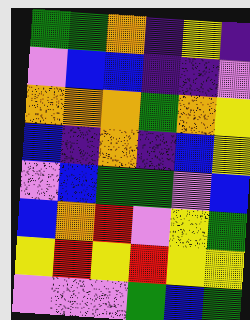[["green", "green", "orange", "indigo", "yellow", "indigo"], ["violet", "blue", "blue", "indigo", "indigo", "violet"], ["orange", "orange", "orange", "green", "orange", "yellow"], ["blue", "indigo", "orange", "indigo", "blue", "yellow"], ["violet", "blue", "green", "green", "violet", "blue"], ["blue", "orange", "red", "violet", "yellow", "green"], ["yellow", "red", "yellow", "red", "yellow", "yellow"], ["violet", "violet", "violet", "green", "blue", "green"]]